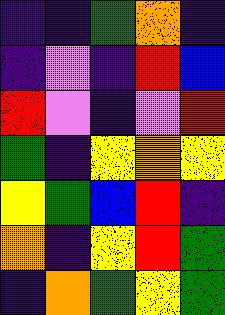[["indigo", "indigo", "green", "orange", "indigo"], ["indigo", "violet", "indigo", "red", "blue"], ["red", "violet", "indigo", "violet", "red"], ["green", "indigo", "yellow", "orange", "yellow"], ["yellow", "green", "blue", "red", "indigo"], ["orange", "indigo", "yellow", "red", "green"], ["indigo", "orange", "green", "yellow", "green"]]